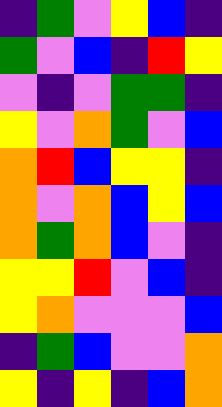[["indigo", "green", "violet", "yellow", "blue", "indigo"], ["green", "violet", "blue", "indigo", "red", "yellow"], ["violet", "indigo", "violet", "green", "green", "indigo"], ["yellow", "violet", "orange", "green", "violet", "blue"], ["orange", "red", "blue", "yellow", "yellow", "indigo"], ["orange", "violet", "orange", "blue", "yellow", "blue"], ["orange", "green", "orange", "blue", "violet", "indigo"], ["yellow", "yellow", "red", "violet", "blue", "indigo"], ["yellow", "orange", "violet", "violet", "violet", "blue"], ["indigo", "green", "blue", "violet", "violet", "orange"], ["yellow", "indigo", "yellow", "indigo", "blue", "orange"]]